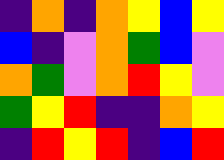[["indigo", "orange", "indigo", "orange", "yellow", "blue", "yellow"], ["blue", "indigo", "violet", "orange", "green", "blue", "violet"], ["orange", "green", "violet", "orange", "red", "yellow", "violet"], ["green", "yellow", "red", "indigo", "indigo", "orange", "yellow"], ["indigo", "red", "yellow", "red", "indigo", "blue", "red"]]